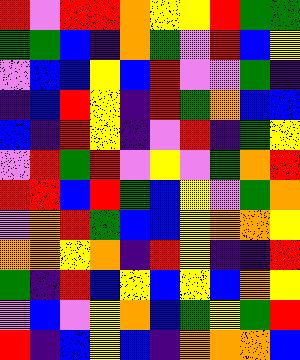[["red", "violet", "red", "red", "orange", "yellow", "yellow", "red", "green", "green"], ["green", "green", "blue", "indigo", "orange", "green", "violet", "red", "blue", "yellow"], ["violet", "blue", "blue", "yellow", "blue", "red", "violet", "violet", "green", "indigo"], ["indigo", "blue", "red", "yellow", "indigo", "red", "green", "orange", "blue", "blue"], ["blue", "indigo", "red", "yellow", "indigo", "violet", "red", "indigo", "green", "yellow"], ["violet", "red", "green", "red", "violet", "yellow", "violet", "green", "orange", "red"], ["red", "red", "blue", "red", "green", "blue", "yellow", "violet", "green", "orange"], ["violet", "orange", "red", "green", "blue", "blue", "yellow", "orange", "orange", "yellow"], ["orange", "orange", "yellow", "orange", "indigo", "red", "yellow", "indigo", "indigo", "red"], ["green", "indigo", "red", "blue", "yellow", "blue", "yellow", "blue", "orange", "yellow"], ["violet", "blue", "violet", "yellow", "orange", "blue", "green", "yellow", "green", "red"], ["red", "indigo", "blue", "yellow", "blue", "indigo", "orange", "orange", "orange", "blue"]]